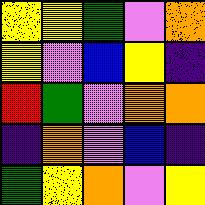[["yellow", "yellow", "green", "violet", "orange"], ["yellow", "violet", "blue", "yellow", "indigo"], ["red", "green", "violet", "orange", "orange"], ["indigo", "orange", "violet", "blue", "indigo"], ["green", "yellow", "orange", "violet", "yellow"]]